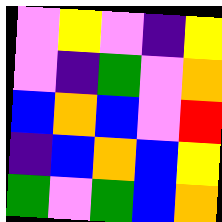[["violet", "yellow", "violet", "indigo", "yellow"], ["violet", "indigo", "green", "violet", "orange"], ["blue", "orange", "blue", "violet", "red"], ["indigo", "blue", "orange", "blue", "yellow"], ["green", "violet", "green", "blue", "orange"]]